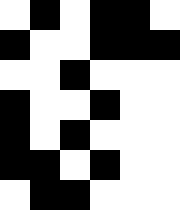[["white", "black", "white", "black", "black", "white"], ["black", "white", "white", "black", "black", "black"], ["white", "white", "black", "white", "white", "white"], ["black", "white", "white", "black", "white", "white"], ["black", "white", "black", "white", "white", "white"], ["black", "black", "white", "black", "white", "white"], ["white", "black", "black", "white", "white", "white"]]